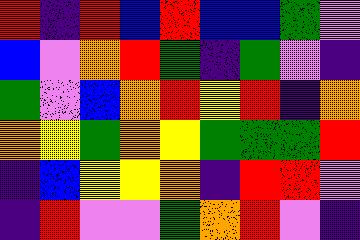[["red", "indigo", "red", "blue", "red", "blue", "blue", "green", "violet"], ["blue", "violet", "orange", "red", "green", "indigo", "green", "violet", "indigo"], ["green", "violet", "blue", "orange", "red", "yellow", "red", "indigo", "orange"], ["orange", "yellow", "green", "orange", "yellow", "green", "green", "green", "red"], ["indigo", "blue", "yellow", "yellow", "orange", "indigo", "red", "red", "violet"], ["indigo", "red", "violet", "violet", "green", "orange", "red", "violet", "indigo"]]